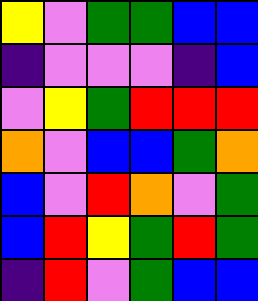[["yellow", "violet", "green", "green", "blue", "blue"], ["indigo", "violet", "violet", "violet", "indigo", "blue"], ["violet", "yellow", "green", "red", "red", "red"], ["orange", "violet", "blue", "blue", "green", "orange"], ["blue", "violet", "red", "orange", "violet", "green"], ["blue", "red", "yellow", "green", "red", "green"], ["indigo", "red", "violet", "green", "blue", "blue"]]